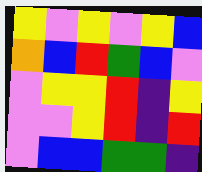[["yellow", "violet", "yellow", "violet", "yellow", "blue"], ["orange", "blue", "red", "green", "blue", "violet"], ["violet", "yellow", "yellow", "red", "indigo", "yellow"], ["violet", "violet", "yellow", "red", "indigo", "red"], ["violet", "blue", "blue", "green", "green", "indigo"]]